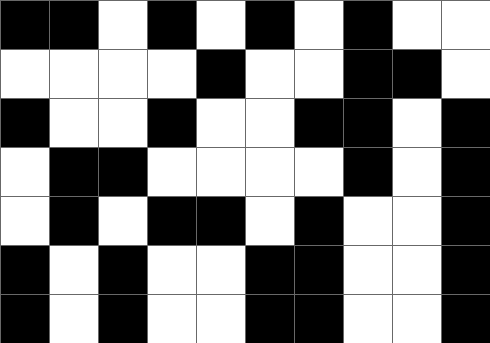[["black", "black", "white", "black", "white", "black", "white", "black", "white", "white"], ["white", "white", "white", "white", "black", "white", "white", "black", "black", "white"], ["black", "white", "white", "black", "white", "white", "black", "black", "white", "black"], ["white", "black", "black", "white", "white", "white", "white", "black", "white", "black"], ["white", "black", "white", "black", "black", "white", "black", "white", "white", "black"], ["black", "white", "black", "white", "white", "black", "black", "white", "white", "black"], ["black", "white", "black", "white", "white", "black", "black", "white", "white", "black"]]